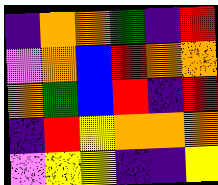[["indigo", "orange", "orange", "green", "indigo", "red"], ["violet", "orange", "blue", "red", "orange", "orange"], ["orange", "green", "blue", "red", "indigo", "red"], ["indigo", "red", "yellow", "orange", "orange", "orange"], ["violet", "yellow", "yellow", "indigo", "indigo", "yellow"]]